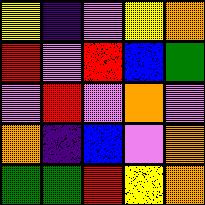[["yellow", "indigo", "violet", "yellow", "orange"], ["red", "violet", "red", "blue", "green"], ["violet", "red", "violet", "orange", "violet"], ["orange", "indigo", "blue", "violet", "orange"], ["green", "green", "red", "yellow", "orange"]]